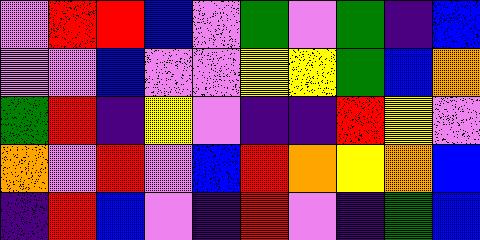[["violet", "red", "red", "blue", "violet", "green", "violet", "green", "indigo", "blue"], ["violet", "violet", "blue", "violet", "violet", "yellow", "yellow", "green", "blue", "orange"], ["green", "red", "indigo", "yellow", "violet", "indigo", "indigo", "red", "yellow", "violet"], ["orange", "violet", "red", "violet", "blue", "red", "orange", "yellow", "orange", "blue"], ["indigo", "red", "blue", "violet", "indigo", "red", "violet", "indigo", "green", "blue"]]